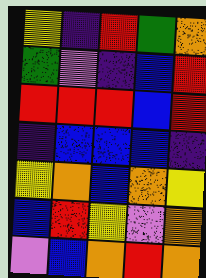[["yellow", "indigo", "red", "green", "orange"], ["green", "violet", "indigo", "blue", "red"], ["red", "red", "red", "blue", "red"], ["indigo", "blue", "blue", "blue", "indigo"], ["yellow", "orange", "blue", "orange", "yellow"], ["blue", "red", "yellow", "violet", "orange"], ["violet", "blue", "orange", "red", "orange"]]